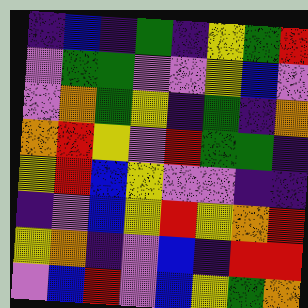[["indigo", "blue", "indigo", "green", "indigo", "yellow", "green", "red"], ["violet", "green", "green", "violet", "violet", "yellow", "blue", "violet"], ["violet", "orange", "green", "yellow", "indigo", "green", "indigo", "orange"], ["orange", "red", "yellow", "violet", "red", "green", "green", "indigo"], ["yellow", "red", "blue", "yellow", "violet", "violet", "indigo", "indigo"], ["indigo", "violet", "blue", "yellow", "red", "yellow", "orange", "red"], ["yellow", "orange", "indigo", "violet", "blue", "indigo", "red", "red"], ["violet", "blue", "red", "violet", "blue", "yellow", "green", "orange"]]